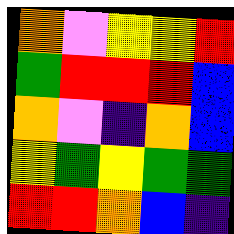[["orange", "violet", "yellow", "yellow", "red"], ["green", "red", "red", "red", "blue"], ["orange", "violet", "indigo", "orange", "blue"], ["yellow", "green", "yellow", "green", "green"], ["red", "red", "orange", "blue", "indigo"]]